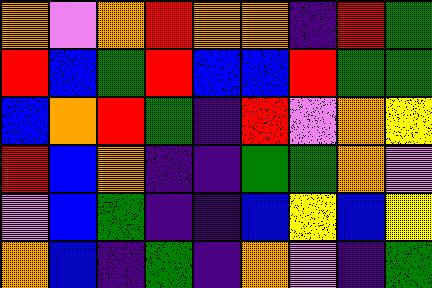[["orange", "violet", "orange", "red", "orange", "orange", "indigo", "red", "green"], ["red", "blue", "green", "red", "blue", "blue", "red", "green", "green"], ["blue", "orange", "red", "green", "indigo", "red", "violet", "orange", "yellow"], ["red", "blue", "orange", "indigo", "indigo", "green", "green", "orange", "violet"], ["violet", "blue", "green", "indigo", "indigo", "blue", "yellow", "blue", "yellow"], ["orange", "blue", "indigo", "green", "indigo", "orange", "violet", "indigo", "green"]]